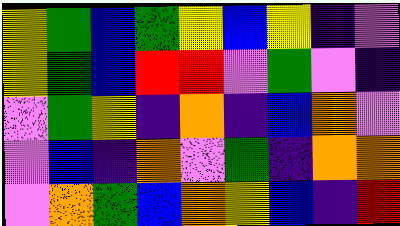[["yellow", "green", "blue", "green", "yellow", "blue", "yellow", "indigo", "violet"], ["yellow", "green", "blue", "red", "red", "violet", "green", "violet", "indigo"], ["violet", "green", "yellow", "indigo", "orange", "indigo", "blue", "orange", "violet"], ["violet", "blue", "indigo", "orange", "violet", "green", "indigo", "orange", "orange"], ["violet", "orange", "green", "blue", "orange", "yellow", "blue", "indigo", "red"]]